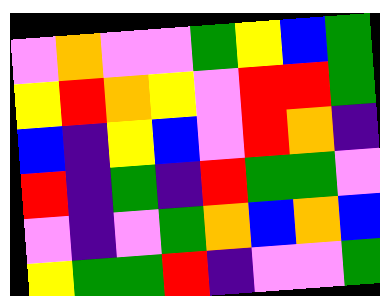[["violet", "orange", "violet", "violet", "green", "yellow", "blue", "green"], ["yellow", "red", "orange", "yellow", "violet", "red", "red", "green"], ["blue", "indigo", "yellow", "blue", "violet", "red", "orange", "indigo"], ["red", "indigo", "green", "indigo", "red", "green", "green", "violet"], ["violet", "indigo", "violet", "green", "orange", "blue", "orange", "blue"], ["yellow", "green", "green", "red", "indigo", "violet", "violet", "green"]]